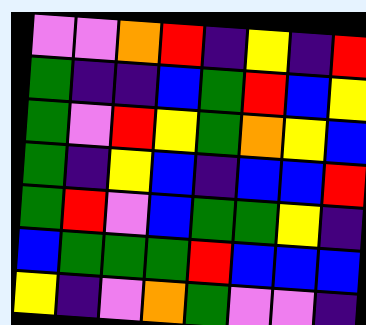[["violet", "violet", "orange", "red", "indigo", "yellow", "indigo", "red"], ["green", "indigo", "indigo", "blue", "green", "red", "blue", "yellow"], ["green", "violet", "red", "yellow", "green", "orange", "yellow", "blue"], ["green", "indigo", "yellow", "blue", "indigo", "blue", "blue", "red"], ["green", "red", "violet", "blue", "green", "green", "yellow", "indigo"], ["blue", "green", "green", "green", "red", "blue", "blue", "blue"], ["yellow", "indigo", "violet", "orange", "green", "violet", "violet", "indigo"]]